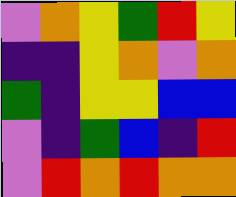[["violet", "orange", "yellow", "green", "red", "yellow"], ["indigo", "indigo", "yellow", "orange", "violet", "orange"], ["green", "indigo", "yellow", "yellow", "blue", "blue"], ["violet", "indigo", "green", "blue", "indigo", "red"], ["violet", "red", "orange", "red", "orange", "orange"]]